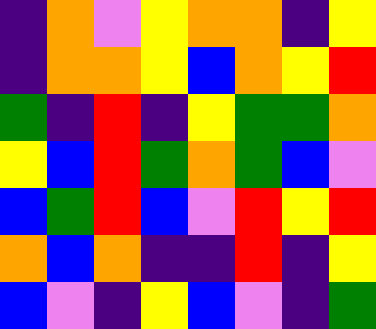[["indigo", "orange", "violet", "yellow", "orange", "orange", "indigo", "yellow"], ["indigo", "orange", "orange", "yellow", "blue", "orange", "yellow", "red"], ["green", "indigo", "red", "indigo", "yellow", "green", "green", "orange"], ["yellow", "blue", "red", "green", "orange", "green", "blue", "violet"], ["blue", "green", "red", "blue", "violet", "red", "yellow", "red"], ["orange", "blue", "orange", "indigo", "indigo", "red", "indigo", "yellow"], ["blue", "violet", "indigo", "yellow", "blue", "violet", "indigo", "green"]]